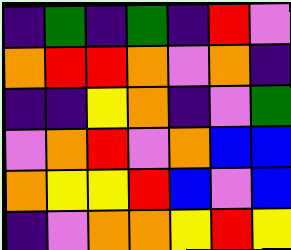[["indigo", "green", "indigo", "green", "indigo", "red", "violet"], ["orange", "red", "red", "orange", "violet", "orange", "indigo"], ["indigo", "indigo", "yellow", "orange", "indigo", "violet", "green"], ["violet", "orange", "red", "violet", "orange", "blue", "blue"], ["orange", "yellow", "yellow", "red", "blue", "violet", "blue"], ["indigo", "violet", "orange", "orange", "yellow", "red", "yellow"]]